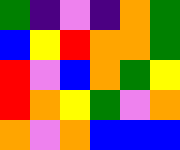[["green", "indigo", "violet", "indigo", "orange", "green"], ["blue", "yellow", "red", "orange", "orange", "green"], ["red", "violet", "blue", "orange", "green", "yellow"], ["red", "orange", "yellow", "green", "violet", "orange"], ["orange", "violet", "orange", "blue", "blue", "blue"]]